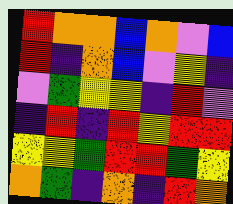[["red", "orange", "orange", "blue", "orange", "violet", "blue"], ["red", "indigo", "orange", "blue", "violet", "yellow", "indigo"], ["violet", "green", "yellow", "yellow", "indigo", "red", "violet"], ["indigo", "red", "indigo", "red", "yellow", "red", "red"], ["yellow", "yellow", "green", "red", "red", "green", "yellow"], ["orange", "green", "indigo", "orange", "indigo", "red", "orange"]]